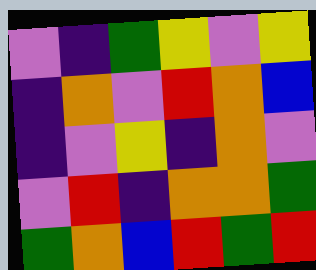[["violet", "indigo", "green", "yellow", "violet", "yellow"], ["indigo", "orange", "violet", "red", "orange", "blue"], ["indigo", "violet", "yellow", "indigo", "orange", "violet"], ["violet", "red", "indigo", "orange", "orange", "green"], ["green", "orange", "blue", "red", "green", "red"]]